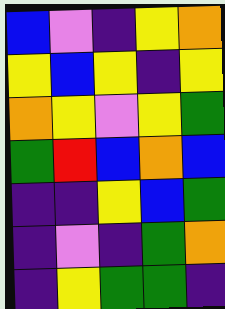[["blue", "violet", "indigo", "yellow", "orange"], ["yellow", "blue", "yellow", "indigo", "yellow"], ["orange", "yellow", "violet", "yellow", "green"], ["green", "red", "blue", "orange", "blue"], ["indigo", "indigo", "yellow", "blue", "green"], ["indigo", "violet", "indigo", "green", "orange"], ["indigo", "yellow", "green", "green", "indigo"]]